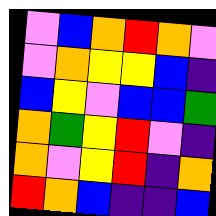[["violet", "blue", "orange", "red", "orange", "violet"], ["violet", "orange", "yellow", "yellow", "blue", "indigo"], ["blue", "yellow", "violet", "blue", "blue", "green"], ["orange", "green", "yellow", "red", "violet", "indigo"], ["orange", "violet", "yellow", "red", "indigo", "orange"], ["red", "orange", "blue", "indigo", "indigo", "blue"]]